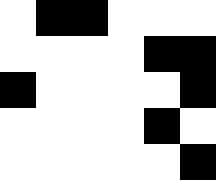[["white", "black", "black", "white", "white", "white"], ["white", "white", "white", "white", "black", "black"], ["black", "white", "white", "white", "white", "black"], ["white", "white", "white", "white", "black", "white"], ["white", "white", "white", "white", "white", "black"]]